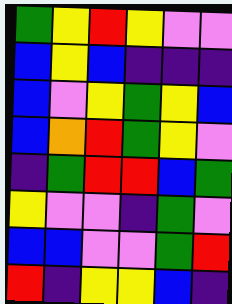[["green", "yellow", "red", "yellow", "violet", "violet"], ["blue", "yellow", "blue", "indigo", "indigo", "indigo"], ["blue", "violet", "yellow", "green", "yellow", "blue"], ["blue", "orange", "red", "green", "yellow", "violet"], ["indigo", "green", "red", "red", "blue", "green"], ["yellow", "violet", "violet", "indigo", "green", "violet"], ["blue", "blue", "violet", "violet", "green", "red"], ["red", "indigo", "yellow", "yellow", "blue", "indigo"]]